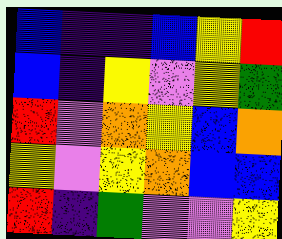[["blue", "indigo", "indigo", "blue", "yellow", "red"], ["blue", "indigo", "yellow", "violet", "yellow", "green"], ["red", "violet", "orange", "yellow", "blue", "orange"], ["yellow", "violet", "yellow", "orange", "blue", "blue"], ["red", "indigo", "green", "violet", "violet", "yellow"]]